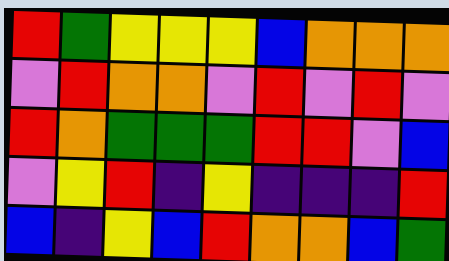[["red", "green", "yellow", "yellow", "yellow", "blue", "orange", "orange", "orange"], ["violet", "red", "orange", "orange", "violet", "red", "violet", "red", "violet"], ["red", "orange", "green", "green", "green", "red", "red", "violet", "blue"], ["violet", "yellow", "red", "indigo", "yellow", "indigo", "indigo", "indigo", "red"], ["blue", "indigo", "yellow", "blue", "red", "orange", "orange", "blue", "green"]]